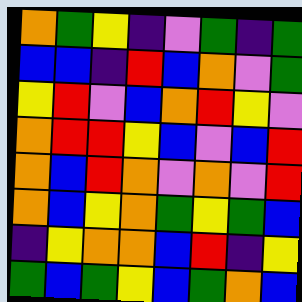[["orange", "green", "yellow", "indigo", "violet", "green", "indigo", "green"], ["blue", "blue", "indigo", "red", "blue", "orange", "violet", "green"], ["yellow", "red", "violet", "blue", "orange", "red", "yellow", "violet"], ["orange", "red", "red", "yellow", "blue", "violet", "blue", "red"], ["orange", "blue", "red", "orange", "violet", "orange", "violet", "red"], ["orange", "blue", "yellow", "orange", "green", "yellow", "green", "blue"], ["indigo", "yellow", "orange", "orange", "blue", "red", "indigo", "yellow"], ["green", "blue", "green", "yellow", "blue", "green", "orange", "blue"]]